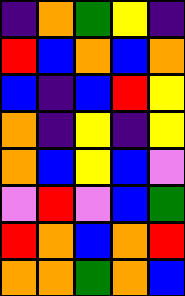[["indigo", "orange", "green", "yellow", "indigo"], ["red", "blue", "orange", "blue", "orange"], ["blue", "indigo", "blue", "red", "yellow"], ["orange", "indigo", "yellow", "indigo", "yellow"], ["orange", "blue", "yellow", "blue", "violet"], ["violet", "red", "violet", "blue", "green"], ["red", "orange", "blue", "orange", "red"], ["orange", "orange", "green", "orange", "blue"]]